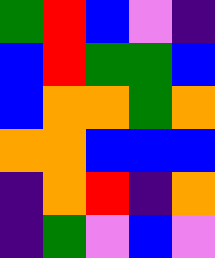[["green", "red", "blue", "violet", "indigo"], ["blue", "red", "green", "green", "blue"], ["blue", "orange", "orange", "green", "orange"], ["orange", "orange", "blue", "blue", "blue"], ["indigo", "orange", "red", "indigo", "orange"], ["indigo", "green", "violet", "blue", "violet"]]